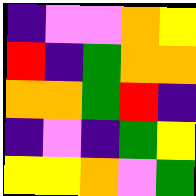[["indigo", "violet", "violet", "orange", "yellow"], ["red", "indigo", "green", "orange", "orange"], ["orange", "orange", "green", "red", "indigo"], ["indigo", "violet", "indigo", "green", "yellow"], ["yellow", "yellow", "orange", "violet", "green"]]